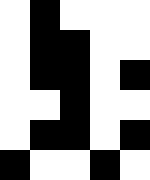[["white", "black", "white", "white", "white"], ["white", "black", "black", "white", "white"], ["white", "black", "black", "white", "black"], ["white", "white", "black", "white", "white"], ["white", "black", "black", "white", "black"], ["black", "white", "white", "black", "white"]]